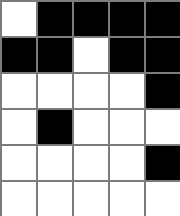[["white", "black", "black", "black", "black"], ["black", "black", "white", "black", "black"], ["white", "white", "white", "white", "black"], ["white", "black", "white", "white", "white"], ["white", "white", "white", "white", "black"], ["white", "white", "white", "white", "white"]]